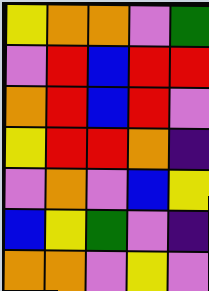[["yellow", "orange", "orange", "violet", "green"], ["violet", "red", "blue", "red", "red"], ["orange", "red", "blue", "red", "violet"], ["yellow", "red", "red", "orange", "indigo"], ["violet", "orange", "violet", "blue", "yellow"], ["blue", "yellow", "green", "violet", "indigo"], ["orange", "orange", "violet", "yellow", "violet"]]